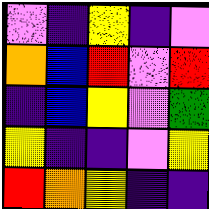[["violet", "indigo", "yellow", "indigo", "violet"], ["orange", "blue", "red", "violet", "red"], ["indigo", "blue", "yellow", "violet", "green"], ["yellow", "indigo", "indigo", "violet", "yellow"], ["red", "orange", "yellow", "indigo", "indigo"]]